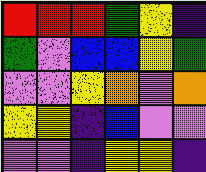[["red", "red", "red", "green", "yellow", "indigo"], ["green", "violet", "blue", "blue", "yellow", "green"], ["violet", "violet", "yellow", "orange", "violet", "orange"], ["yellow", "yellow", "indigo", "blue", "violet", "violet"], ["violet", "violet", "indigo", "yellow", "yellow", "indigo"]]